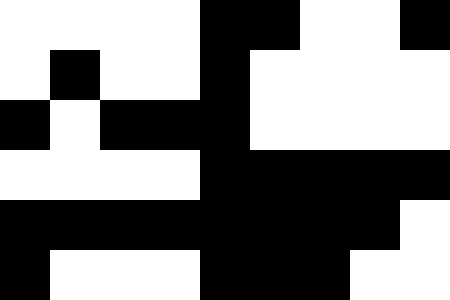[["white", "white", "white", "white", "black", "black", "white", "white", "black"], ["white", "black", "white", "white", "black", "white", "white", "white", "white"], ["black", "white", "black", "black", "black", "white", "white", "white", "white"], ["white", "white", "white", "white", "black", "black", "black", "black", "black"], ["black", "black", "black", "black", "black", "black", "black", "black", "white"], ["black", "white", "white", "white", "black", "black", "black", "white", "white"]]